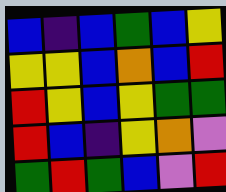[["blue", "indigo", "blue", "green", "blue", "yellow"], ["yellow", "yellow", "blue", "orange", "blue", "red"], ["red", "yellow", "blue", "yellow", "green", "green"], ["red", "blue", "indigo", "yellow", "orange", "violet"], ["green", "red", "green", "blue", "violet", "red"]]